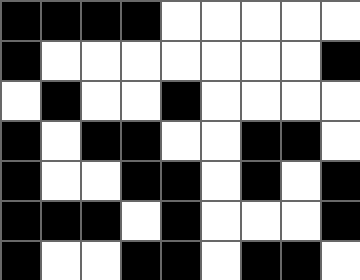[["black", "black", "black", "black", "white", "white", "white", "white", "white"], ["black", "white", "white", "white", "white", "white", "white", "white", "black"], ["white", "black", "white", "white", "black", "white", "white", "white", "white"], ["black", "white", "black", "black", "white", "white", "black", "black", "white"], ["black", "white", "white", "black", "black", "white", "black", "white", "black"], ["black", "black", "black", "white", "black", "white", "white", "white", "black"], ["black", "white", "white", "black", "black", "white", "black", "black", "white"]]